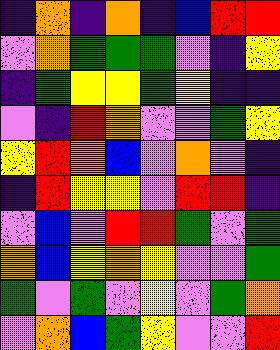[["indigo", "orange", "indigo", "orange", "indigo", "blue", "red", "red"], ["violet", "orange", "green", "green", "green", "violet", "indigo", "yellow"], ["indigo", "green", "yellow", "yellow", "green", "yellow", "indigo", "indigo"], ["violet", "indigo", "red", "orange", "violet", "violet", "green", "yellow"], ["yellow", "red", "orange", "blue", "violet", "orange", "violet", "indigo"], ["indigo", "red", "yellow", "yellow", "violet", "red", "red", "indigo"], ["violet", "blue", "violet", "red", "red", "green", "violet", "green"], ["orange", "blue", "yellow", "orange", "yellow", "violet", "violet", "green"], ["green", "violet", "green", "violet", "yellow", "violet", "green", "orange"], ["violet", "orange", "blue", "green", "yellow", "violet", "violet", "red"]]